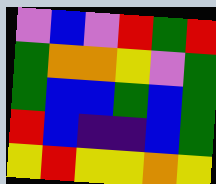[["violet", "blue", "violet", "red", "green", "red"], ["green", "orange", "orange", "yellow", "violet", "green"], ["green", "blue", "blue", "green", "blue", "green"], ["red", "blue", "indigo", "indigo", "blue", "green"], ["yellow", "red", "yellow", "yellow", "orange", "yellow"]]